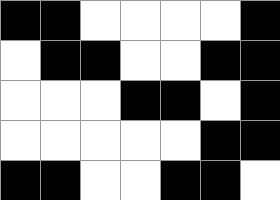[["black", "black", "white", "white", "white", "white", "black"], ["white", "black", "black", "white", "white", "black", "black"], ["white", "white", "white", "black", "black", "white", "black"], ["white", "white", "white", "white", "white", "black", "black"], ["black", "black", "white", "white", "black", "black", "white"]]